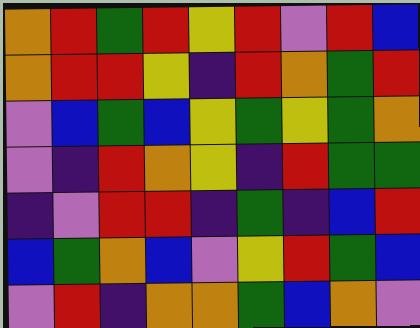[["orange", "red", "green", "red", "yellow", "red", "violet", "red", "blue"], ["orange", "red", "red", "yellow", "indigo", "red", "orange", "green", "red"], ["violet", "blue", "green", "blue", "yellow", "green", "yellow", "green", "orange"], ["violet", "indigo", "red", "orange", "yellow", "indigo", "red", "green", "green"], ["indigo", "violet", "red", "red", "indigo", "green", "indigo", "blue", "red"], ["blue", "green", "orange", "blue", "violet", "yellow", "red", "green", "blue"], ["violet", "red", "indigo", "orange", "orange", "green", "blue", "orange", "violet"]]